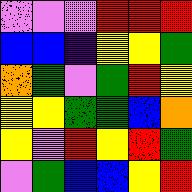[["violet", "violet", "violet", "red", "red", "red"], ["blue", "blue", "indigo", "yellow", "yellow", "green"], ["orange", "green", "violet", "green", "red", "yellow"], ["yellow", "yellow", "green", "green", "blue", "orange"], ["yellow", "violet", "red", "yellow", "red", "green"], ["violet", "green", "blue", "blue", "yellow", "red"]]